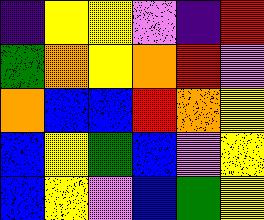[["indigo", "yellow", "yellow", "violet", "indigo", "red"], ["green", "orange", "yellow", "orange", "red", "violet"], ["orange", "blue", "blue", "red", "orange", "yellow"], ["blue", "yellow", "green", "blue", "violet", "yellow"], ["blue", "yellow", "violet", "blue", "green", "yellow"]]